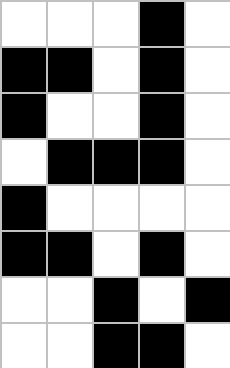[["white", "white", "white", "black", "white"], ["black", "black", "white", "black", "white"], ["black", "white", "white", "black", "white"], ["white", "black", "black", "black", "white"], ["black", "white", "white", "white", "white"], ["black", "black", "white", "black", "white"], ["white", "white", "black", "white", "black"], ["white", "white", "black", "black", "white"]]